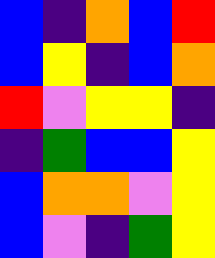[["blue", "indigo", "orange", "blue", "red"], ["blue", "yellow", "indigo", "blue", "orange"], ["red", "violet", "yellow", "yellow", "indigo"], ["indigo", "green", "blue", "blue", "yellow"], ["blue", "orange", "orange", "violet", "yellow"], ["blue", "violet", "indigo", "green", "yellow"]]